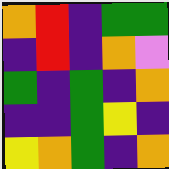[["orange", "red", "indigo", "green", "green"], ["indigo", "red", "indigo", "orange", "violet"], ["green", "indigo", "green", "indigo", "orange"], ["indigo", "indigo", "green", "yellow", "indigo"], ["yellow", "orange", "green", "indigo", "orange"]]